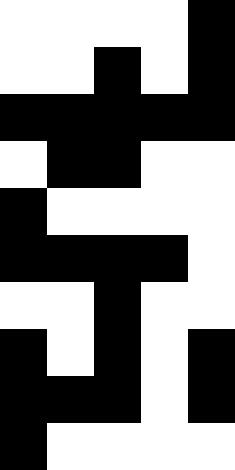[["white", "white", "white", "white", "black"], ["white", "white", "black", "white", "black"], ["black", "black", "black", "black", "black"], ["white", "black", "black", "white", "white"], ["black", "white", "white", "white", "white"], ["black", "black", "black", "black", "white"], ["white", "white", "black", "white", "white"], ["black", "white", "black", "white", "black"], ["black", "black", "black", "white", "black"], ["black", "white", "white", "white", "white"]]